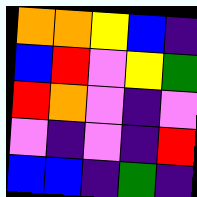[["orange", "orange", "yellow", "blue", "indigo"], ["blue", "red", "violet", "yellow", "green"], ["red", "orange", "violet", "indigo", "violet"], ["violet", "indigo", "violet", "indigo", "red"], ["blue", "blue", "indigo", "green", "indigo"]]